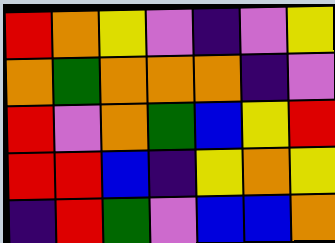[["red", "orange", "yellow", "violet", "indigo", "violet", "yellow"], ["orange", "green", "orange", "orange", "orange", "indigo", "violet"], ["red", "violet", "orange", "green", "blue", "yellow", "red"], ["red", "red", "blue", "indigo", "yellow", "orange", "yellow"], ["indigo", "red", "green", "violet", "blue", "blue", "orange"]]